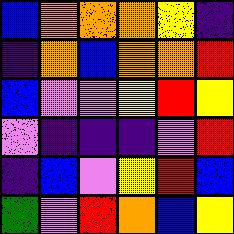[["blue", "orange", "orange", "orange", "yellow", "indigo"], ["indigo", "orange", "blue", "orange", "orange", "red"], ["blue", "violet", "violet", "yellow", "red", "yellow"], ["violet", "indigo", "indigo", "indigo", "violet", "red"], ["indigo", "blue", "violet", "yellow", "red", "blue"], ["green", "violet", "red", "orange", "blue", "yellow"]]